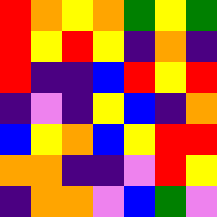[["red", "orange", "yellow", "orange", "green", "yellow", "green"], ["red", "yellow", "red", "yellow", "indigo", "orange", "indigo"], ["red", "indigo", "indigo", "blue", "red", "yellow", "red"], ["indigo", "violet", "indigo", "yellow", "blue", "indigo", "orange"], ["blue", "yellow", "orange", "blue", "yellow", "red", "red"], ["orange", "orange", "indigo", "indigo", "violet", "red", "yellow"], ["indigo", "orange", "orange", "violet", "blue", "green", "violet"]]